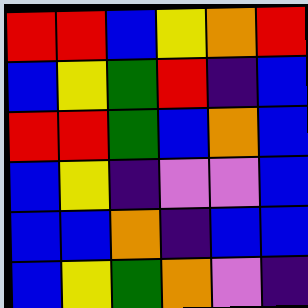[["red", "red", "blue", "yellow", "orange", "red"], ["blue", "yellow", "green", "red", "indigo", "blue"], ["red", "red", "green", "blue", "orange", "blue"], ["blue", "yellow", "indigo", "violet", "violet", "blue"], ["blue", "blue", "orange", "indigo", "blue", "blue"], ["blue", "yellow", "green", "orange", "violet", "indigo"]]